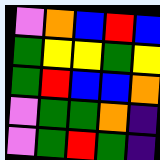[["violet", "orange", "blue", "red", "blue"], ["green", "yellow", "yellow", "green", "yellow"], ["green", "red", "blue", "blue", "orange"], ["violet", "green", "green", "orange", "indigo"], ["violet", "green", "red", "green", "indigo"]]